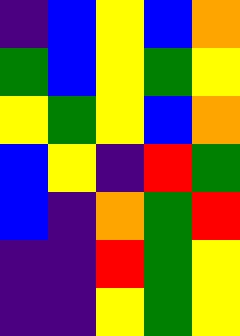[["indigo", "blue", "yellow", "blue", "orange"], ["green", "blue", "yellow", "green", "yellow"], ["yellow", "green", "yellow", "blue", "orange"], ["blue", "yellow", "indigo", "red", "green"], ["blue", "indigo", "orange", "green", "red"], ["indigo", "indigo", "red", "green", "yellow"], ["indigo", "indigo", "yellow", "green", "yellow"]]